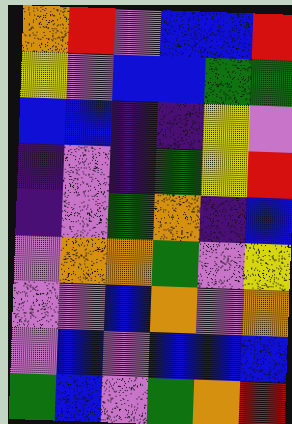[["orange", "red", "violet", "blue", "blue", "red"], ["yellow", "violet", "blue", "blue", "green", "green"], ["blue", "blue", "indigo", "indigo", "yellow", "violet"], ["indigo", "violet", "indigo", "green", "yellow", "red"], ["indigo", "violet", "green", "orange", "indigo", "blue"], ["violet", "orange", "orange", "green", "violet", "yellow"], ["violet", "violet", "blue", "orange", "violet", "orange"], ["violet", "blue", "violet", "blue", "blue", "blue"], ["green", "blue", "violet", "green", "orange", "red"]]